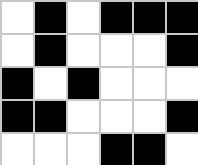[["white", "black", "white", "black", "black", "black"], ["white", "black", "white", "white", "white", "black"], ["black", "white", "black", "white", "white", "white"], ["black", "black", "white", "white", "white", "black"], ["white", "white", "white", "black", "black", "white"]]